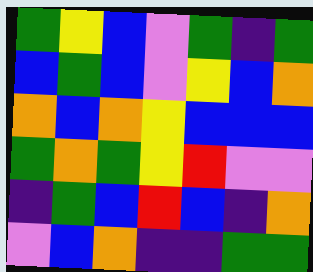[["green", "yellow", "blue", "violet", "green", "indigo", "green"], ["blue", "green", "blue", "violet", "yellow", "blue", "orange"], ["orange", "blue", "orange", "yellow", "blue", "blue", "blue"], ["green", "orange", "green", "yellow", "red", "violet", "violet"], ["indigo", "green", "blue", "red", "blue", "indigo", "orange"], ["violet", "blue", "orange", "indigo", "indigo", "green", "green"]]